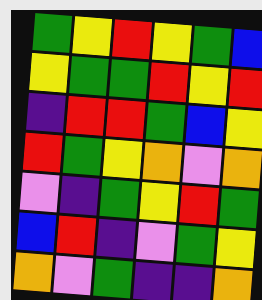[["green", "yellow", "red", "yellow", "green", "blue"], ["yellow", "green", "green", "red", "yellow", "red"], ["indigo", "red", "red", "green", "blue", "yellow"], ["red", "green", "yellow", "orange", "violet", "orange"], ["violet", "indigo", "green", "yellow", "red", "green"], ["blue", "red", "indigo", "violet", "green", "yellow"], ["orange", "violet", "green", "indigo", "indigo", "orange"]]